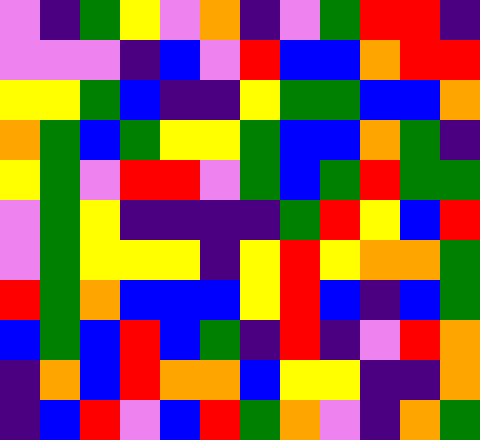[["violet", "indigo", "green", "yellow", "violet", "orange", "indigo", "violet", "green", "red", "red", "indigo"], ["violet", "violet", "violet", "indigo", "blue", "violet", "red", "blue", "blue", "orange", "red", "red"], ["yellow", "yellow", "green", "blue", "indigo", "indigo", "yellow", "green", "green", "blue", "blue", "orange"], ["orange", "green", "blue", "green", "yellow", "yellow", "green", "blue", "blue", "orange", "green", "indigo"], ["yellow", "green", "violet", "red", "red", "violet", "green", "blue", "green", "red", "green", "green"], ["violet", "green", "yellow", "indigo", "indigo", "indigo", "indigo", "green", "red", "yellow", "blue", "red"], ["violet", "green", "yellow", "yellow", "yellow", "indigo", "yellow", "red", "yellow", "orange", "orange", "green"], ["red", "green", "orange", "blue", "blue", "blue", "yellow", "red", "blue", "indigo", "blue", "green"], ["blue", "green", "blue", "red", "blue", "green", "indigo", "red", "indigo", "violet", "red", "orange"], ["indigo", "orange", "blue", "red", "orange", "orange", "blue", "yellow", "yellow", "indigo", "indigo", "orange"], ["indigo", "blue", "red", "violet", "blue", "red", "green", "orange", "violet", "indigo", "orange", "green"]]